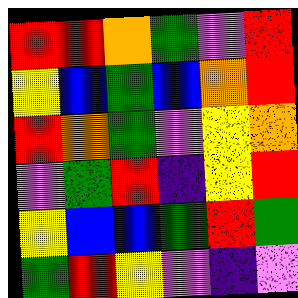[["red", "red", "orange", "green", "violet", "red"], ["yellow", "blue", "green", "blue", "orange", "red"], ["red", "orange", "green", "violet", "yellow", "orange"], ["violet", "green", "red", "indigo", "yellow", "red"], ["yellow", "blue", "blue", "green", "red", "green"], ["green", "red", "yellow", "violet", "indigo", "violet"]]